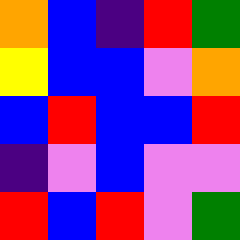[["orange", "blue", "indigo", "red", "green"], ["yellow", "blue", "blue", "violet", "orange"], ["blue", "red", "blue", "blue", "red"], ["indigo", "violet", "blue", "violet", "violet"], ["red", "blue", "red", "violet", "green"]]